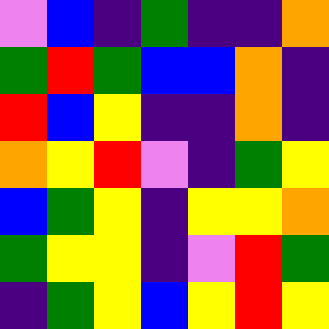[["violet", "blue", "indigo", "green", "indigo", "indigo", "orange"], ["green", "red", "green", "blue", "blue", "orange", "indigo"], ["red", "blue", "yellow", "indigo", "indigo", "orange", "indigo"], ["orange", "yellow", "red", "violet", "indigo", "green", "yellow"], ["blue", "green", "yellow", "indigo", "yellow", "yellow", "orange"], ["green", "yellow", "yellow", "indigo", "violet", "red", "green"], ["indigo", "green", "yellow", "blue", "yellow", "red", "yellow"]]